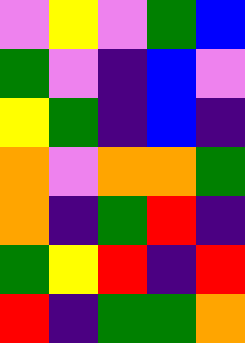[["violet", "yellow", "violet", "green", "blue"], ["green", "violet", "indigo", "blue", "violet"], ["yellow", "green", "indigo", "blue", "indigo"], ["orange", "violet", "orange", "orange", "green"], ["orange", "indigo", "green", "red", "indigo"], ["green", "yellow", "red", "indigo", "red"], ["red", "indigo", "green", "green", "orange"]]